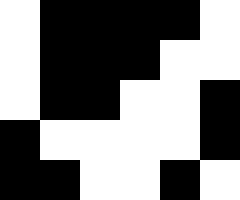[["white", "black", "black", "black", "black", "white"], ["white", "black", "black", "black", "white", "white"], ["white", "black", "black", "white", "white", "black"], ["black", "white", "white", "white", "white", "black"], ["black", "black", "white", "white", "black", "white"]]